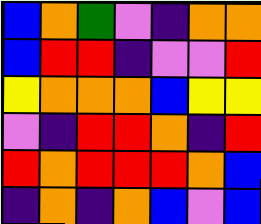[["blue", "orange", "green", "violet", "indigo", "orange", "orange"], ["blue", "red", "red", "indigo", "violet", "violet", "red"], ["yellow", "orange", "orange", "orange", "blue", "yellow", "yellow"], ["violet", "indigo", "red", "red", "orange", "indigo", "red"], ["red", "orange", "red", "red", "red", "orange", "blue"], ["indigo", "orange", "indigo", "orange", "blue", "violet", "blue"]]